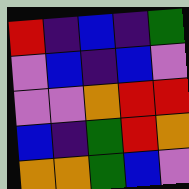[["red", "indigo", "blue", "indigo", "green"], ["violet", "blue", "indigo", "blue", "violet"], ["violet", "violet", "orange", "red", "red"], ["blue", "indigo", "green", "red", "orange"], ["orange", "orange", "green", "blue", "violet"]]